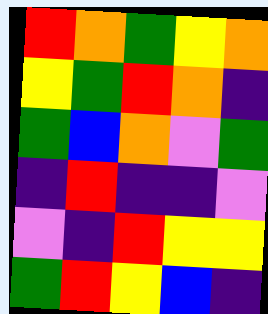[["red", "orange", "green", "yellow", "orange"], ["yellow", "green", "red", "orange", "indigo"], ["green", "blue", "orange", "violet", "green"], ["indigo", "red", "indigo", "indigo", "violet"], ["violet", "indigo", "red", "yellow", "yellow"], ["green", "red", "yellow", "blue", "indigo"]]